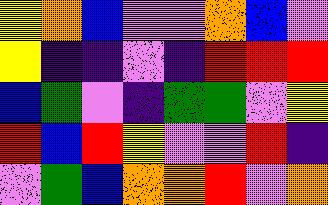[["yellow", "orange", "blue", "violet", "violet", "orange", "blue", "violet"], ["yellow", "indigo", "indigo", "violet", "indigo", "red", "red", "red"], ["blue", "green", "violet", "indigo", "green", "green", "violet", "yellow"], ["red", "blue", "red", "yellow", "violet", "violet", "red", "indigo"], ["violet", "green", "blue", "orange", "orange", "red", "violet", "orange"]]